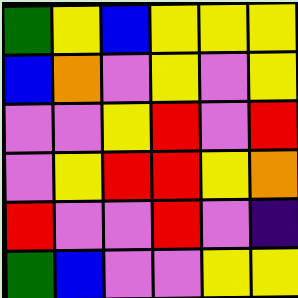[["green", "yellow", "blue", "yellow", "yellow", "yellow"], ["blue", "orange", "violet", "yellow", "violet", "yellow"], ["violet", "violet", "yellow", "red", "violet", "red"], ["violet", "yellow", "red", "red", "yellow", "orange"], ["red", "violet", "violet", "red", "violet", "indigo"], ["green", "blue", "violet", "violet", "yellow", "yellow"]]